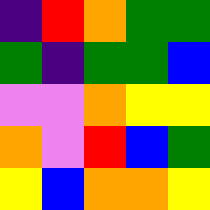[["indigo", "red", "orange", "green", "green"], ["green", "indigo", "green", "green", "blue"], ["violet", "violet", "orange", "yellow", "yellow"], ["orange", "violet", "red", "blue", "green"], ["yellow", "blue", "orange", "orange", "yellow"]]